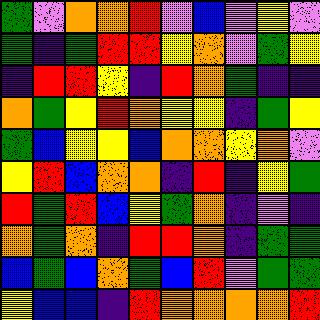[["green", "violet", "orange", "orange", "red", "violet", "blue", "violet", "yellow", "violet"], ["green", "indigo", "green", "red", "red", "yellow", "orange", "violet", "green", "yellow"], ["indigo", "red", "red", "yellow", "indigo", "red", "orange", "green", "indigo", "indigo"], ["orange", "green", "yellow", "red", "orange", "yellow", "yellow", "indigo", "green", "yellow"], ["green", "blue", "yellow", "yellow", "blue", "orange", "orange", "yellow", "orange", "violet"], ["yellow", "red", "blue", "orange", "orange", "indigo", "red", "indigo", "yellow", "green"], ["red", "green", "red", "blue", "yellow", "green", "orange", "indigo", "violet", "indigo"], ["orange", "green", "orange", "indigo", "red", "red", "orange", "indigo", "green", "green"], ["blue", "green", "blue", "orange", "green", "blue", "red", "violet", "green", "green"], ["yellow", "blue", "blue", "indigo", "red", "orange", "orange", "orange", "orange", "red"]]